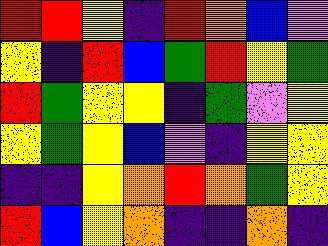[["red", "red", "yellow", "indigo", "red", "orange", "blue", "violet"], ["yellow", "indigo", "red", "blue", "green", "red", "yellow", "green"], ["red", "green", "yellow", "yellow", "indigo", "green", "violet", "yellow"], ["yellow", "green", "yellow", "blue", "violet", "indigo", "yellow", "yellow"], ["indigo", "indigo", "yellow", "orange", "red", "orange", "green", "yellow"], ["red", "blue", "yellow", "orange", "indigo", "indigo", "orange", "indigo"]]